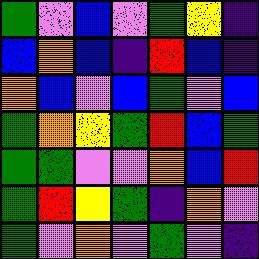[["green", "violet", "blue", "violet", "green", "yellow", "indigo"], ["blue", "orange", "blue", "indigo", "red", "blue", "indigo"], ["orange", "blue", "violet", "blue", "green", "violet", "blue"], ["green", "orange", "yellow", "green", "red", "blue", "green"], ["green", "green", "violet", "violet", "orange", "blue", "red"], ["green", "red", "yellow", "green", "indigo", "orange", "violet"], ["green", "violet", "orange", "violet", "green", "violet", "indigo"]]